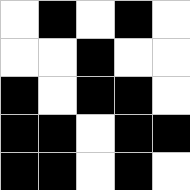[["white", "black", "white", "black", "white"], ["white", "white", "black", "white", "white"], ["black", "white", "black", "black", "white"], ["black", "black", "white", "black", "black"], ["black", "black", "white", "black", "white"]]